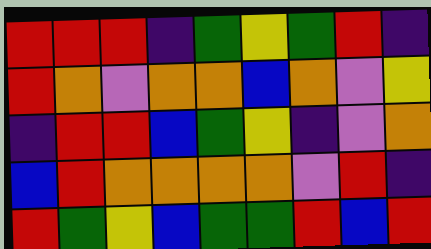[["red", "red", "red", "indigo", "green", "yellow", "green", "red", "indigo"], ["red", "orange", "violet", "orange", "orange", "blue", "orange", "violet", "yellow"], ["indigo", "red", "red", "blue", "green", "yellow", "indigo", "violet", "orange"], ["blue", "red", "orange", "orange", "orange", "orange", "violet", "red", "indigo"], ["red", "green", "yellow", "blue", "green", "green", "red", "blue", "red"]]